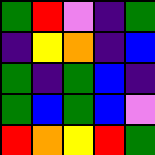[["green", "red", "violet", "indigo", "green"], ["indigo", "yellow", "orange", "indigo", "blue"], ["green", "indigo", "green", "blue", "indigo"], ["green", "blue", "green", "blue", "violet"], ["red", "orange", "yellow", "red", "green"]]